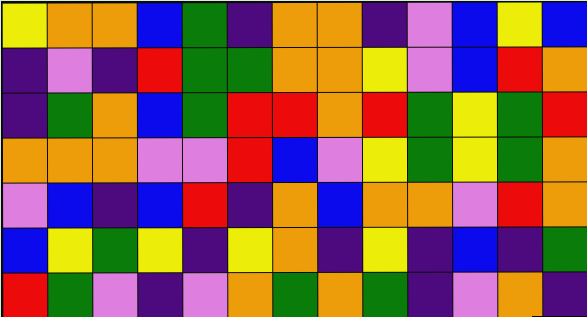[["yellow", "orange", "orange", "blue", "green", "indigo", "orange", "orange", "indigo", "violet", "blue", "yellow", "blue"], ["indigo", "violet", "indigo", "red", "green", "green", "orange", "orange", "yellow", "violet", "blue", "red", "orange"], ["indigo", "green", "orange", "blue", "green", "red", "red", "orange", "red", "green", "yellow", "green", "red"], ["orange", "orange", "orange", "violet", "violet", "red", "blue", "violet", "yellow", "green", "yellow", "green", "orange"], ["violet", "blue", "indigo", "blue", "red", "indigo", "orange", "blue", "orange", "orange", "violet", "red", "orange"], ["blue", "yellow", "green", "yellow", "indigo", "yellow", "orange", "indigo", "yellow", "indigo", "blue", "indigo", "green"], ["red", "green", "violet", "indigo", "violet", "orange", "green", "orange", "green", "indigo", "violet", "orange", "indigo"]]